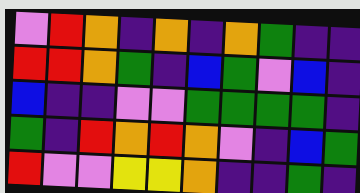[["violet", "red", "orange", "indigo", "orange", "indigo", "orange", "green", "indigo", "indigo"], ["red", "red", "orange", "green", "indigo", "blue", "green", "violet", "blue", "indigo"], ["blue", "indigo", "indigo", "violet", "violet", "green", "green", "green", "green", "indigo"], ["green", "indigo", "red", "orange", "red", "orange", "violet", "indigo", "blue", "green"], ["red", "violet", "violet", "yellow", "yellow", "orange", "indigo", "indigo", "green", "indigo"]]